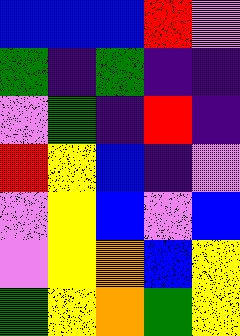[["blue", "blue", "blue", "red", "violet"], ["green", "indigo", "green", "indigo", "indigo"], ["violet", "green", "indigo", "red", "indigo"], ["red", "yellow", "blue", "indigo", "violet"], ["violet", "yellow", "blue", "violet", "blue"], ["violet", "yellow", "orange", "blue", "yellow"], ["green", "yellow", "orange", "green", "yellow"]]